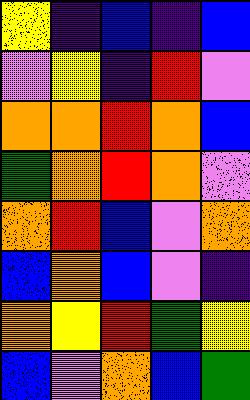[["yellow", "indigo", "blue", "indigo", "blue"], ["violet", "yellow", "indigo", "red", "violet"], ["orange", "orange", "red", "orange", "blue"], ["green", "orange", "red", "orange", "violet"], ["orange", "red", "blue", "violet", "orange"], ["blue", "orange", "blue", "violet", "indigo"], ["orange", "yellow", "red", "green", "yellow"], ["blue", "violet", "orange", "blue", "green"]]